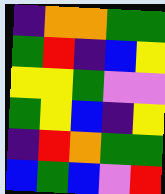[["indigo", "orange", "orange", "green", "green"], ["green", "red", "indigo", "blue", "yellow"], ["yellow", "yellow", "green", "violet", "violet"], ["green", "yellow", "blue", "indigo", "yellow"], ["indigo", "red", "orange", "green", "green"], ["blue", "green", "blue", "violet", "red"]]